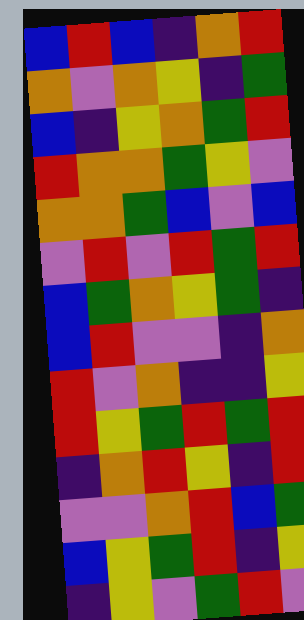[["blue", "red", "blue", "indigo", "orange", "red"], ["orange", "violet", "orange", "yellow", "indigo", "green"], ["blue", "indigo", "yellow", "orange", "green", "red"], ["red", "orange", "orange", "green", "yellow", "violet"], ["orange", "orange", "green", "blue", "violet", "blue"], ["violet", "red", "violet", "red", "green", "red"], ["blue", "green", "orange", "yellow", "green", "indigo"], ["blue", "red", "violet", "violet", "indigo", "orange"], ["red", "violet", "orange", "indigo", "indigo", "yellow"], ["red", "yellow", "green", "red", "green", "red"], ["indigo", "orange", "red", "yellow", "indigo", "red"], ["violet", "violet", "orange", "red", "blue", "green"], ["blue", "yellow", "green", "red", "indigo", "yellow"], ["indigo", "yellow", "violet", "green", "red", "violet"]]